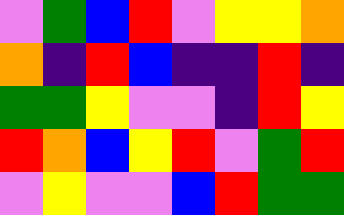[["violet", "green", "blue", "red", "violet", "yellow", "yellow", "orange"], ["orange", "indigo", "red", "blue", "indigo", "indigo", "red", "indigo"], ["green", "green", "yellow", "violet", "violet", "indigo", "red", "yellow"], ["red", "orange", "blue", "yellow", "red", "violet", "green", "red"], ["violet", "yellow", "violet", "violet", "blue", "red", "green", "green"]]